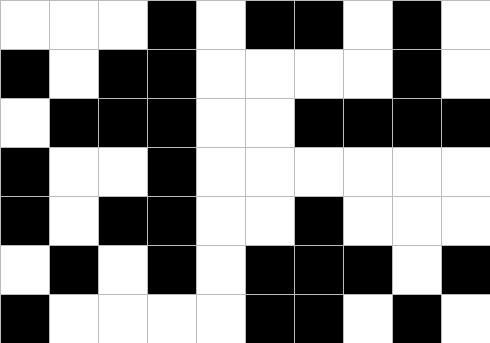[["white", "white", "white", "black", "white", "black", "black", "white", "black", "white"], ["black", "white", "black", "black", "white", "white", "white", "white", "black", "white"], ["white", "black", "black", "black", "white", "white", "black", "black", "black", "black"], ["black", "white", "white", "black", "white", "white", "white", "white", "white", "white"], ["black", "white", "black", "black", "white", "white", "black", "white", "white", "white"], ["white", "black", "white", "black", "white", "black", "black", "black", "white", "black"], ["black", "white", "white", "white", "white", "black", "black", "white", "black", "white"]]